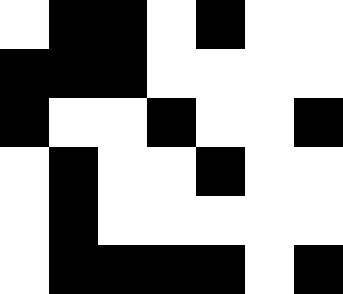[["white", "black", "black", "white", "black", "white", "white"], ["black", "black", "black", "white", "white", "white", "white"], ["black", "white", "white", "black", "white", "white", "black"], ["white", "black", "white", "white", "black", "white", "white"], ["white", "black", "white", "white", "white", "white", "white"], ["white", "black", "black", "black", "black", "white", "black"]]